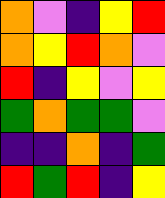[["orange", "violet", "indigo", "yellow", "red"], ["orange", "yellow", "red", "orange", "violet"], ["red", "indigo", "yellow", "violet", "yellow"], ["green", "orange", "green", "green", "violet"], ["indigo", "indigo", "orange", "indigo", "green"], ["red", "green", "red", "indigo", "yellow"]]